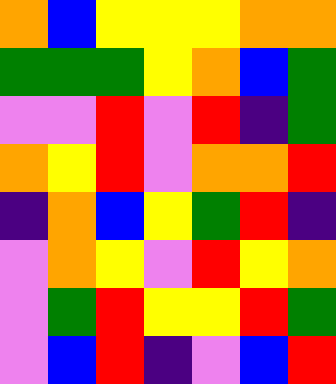[["orange", "blue", "yellow", "yellow", "yellow", "orange", "orange"], ["green", "green", "green", "yellow", "orange", "blue", "green"], ["violet", "violet", "red", "violet", "red", "indigo", "green"], ["orange", "yellow", "red", "violet", "orange", "orange", "red"], ["indigo", "orange", "blue", "yellow", "green", "red", "indigo"], ["violet", "orange", "yellow", "violet", "red", "yellow", "orange"], ["violet", "green", "red", "yellow", "yellow", "red", "green"], ["violet", "blue", "red", "indigo", "violet", "blue", "red"]]